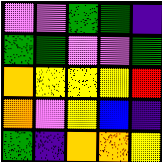[["violet", "violet", "green", "green", "indigo"], ["green", "green", "violet", "violet", "green"], ["orange", "yellow", "yellow", "yellow", "red"], ["orange", "violet", "yellow", "blue", "indigo"], ["green", "indigo", "orange", "orange", "yellow"]]